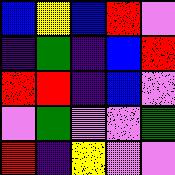[["blue", "yellow", "blue", "red", "violet"], ["indigo", "green", "indigo", "blue", "red"], ["red", "red", "indigo", "blue", "violet"], ["violet", "green", "violet", "violet", "green"], ["red", "indigo", "yellow", "violet", "violet"]]